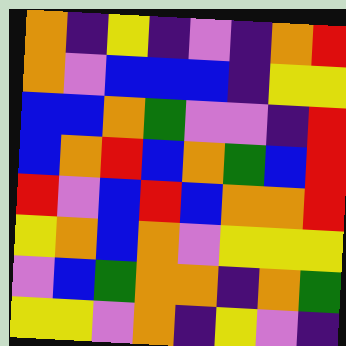[["orange", "indigo", "yellow", "indigo", "violet", "indigo", "orange", "red"], ["orange", "violet", "blue", "blue", "blue", "indigo", "yellow", "yellow"], ["blue", "blue", "orange", "green", "violet", "violet", "indigo", "red"], ["blue", "orange", "red", "blue", "orange", "green", "blue", "red"], ["red", "violet", "blue", "red", "blue", "orange", "orange", "red"], ["yellow", "orange", "blue", "orange", "violet", "yellow", "yellow", "yellow"], ["violet", "blue", "green", "orange", "orange", "indigo", "orange", "green"], ["yellow", "yellow", "violet", "orange", "indigo", "yellow", "violet", "indigo"]]